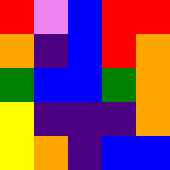[["red", "violet", "blue", "red", "red"], ["orange", "indigo", "blue", "red", "orange"], ["green", "blue", "blue", "green", "orange"], ["yellow", "indigo", "indigo", "indigo", "orange"], ["yellow", "orange", "indigo", "blue", "blue"]]